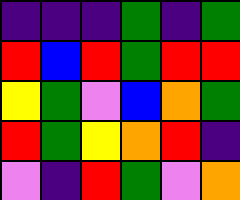[["indigo", "indigo", "indigo", "green", "indigo", "green"], ["red", "blue", "red", "green", "red", "red"], ["yellow", "green", "violet", "blue", "orange", "green"], ["red", "green", "yellow", "orange", "red", "indigo"], ["violet", "indigo", "red", "green", "violet", "orange"]]